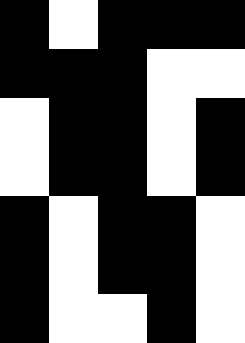[["black", "white", "black", "black", "black"], ["black", "black", "black", "white", "white"], ["white", "black", "black", "white", "black"], ["white", "black", "black", "white", "black"], ["black", "white", "black", "black", "white"], ["black", "white", "black", "black", "white"], ["black", "white", "white", "black", "white"]]